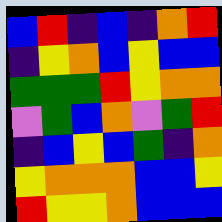[["blue", "red", "indigo", "blue", "indigo", "orange", "red"], ["indigo", "yellow", "orange", "blue", "yellow", "blue", "blue"], ["green", "green", "green", "red", "yellow", "orange", "orange"], ["violet", "green", "blue", "orange", "violet", "green", "red"], ["indigo", "blue", "yellow", "blue", "green", "indigo", "orange"], ["yellow", "orange", "orange", "orange", "blue", "blue", "yellow"], ["red", "yellow", "yellow", "orange", "blue", "blue", "blue"]]